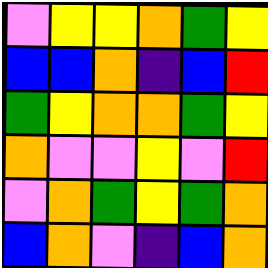[["violet", "yellow", "yellow", "orange", "green", "yellow"], ["blue", "blue", "orange", "indigo", "blue", "red"], ["green", "yellow", "orange", "orange", "green", "yellow"], ["orange", "violet", "violet", "yellow", "violet", "red"], ["violet", "orange", "green", "yellow", "green", "orange"], ["blue", "orange", "violet", "indigo", "blue", "orange"]]